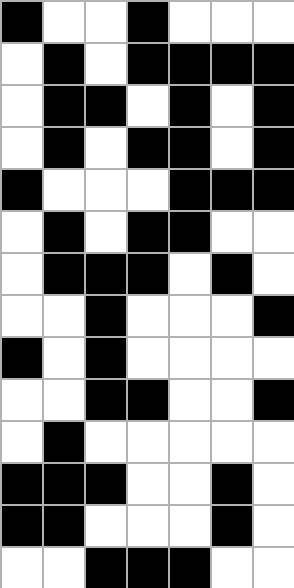[["black", "white", "white", "black", "white", "white", "white"], ["white", "black", "white", "black", "black", "black", "black"], ["white", "black", "black", "white", "black", "white", "black"], ["white", "black", "white", "black", "black", "white", "black"], ["black", "white", "white", "white", "black", "black", "black"], ["white", "black", "white", "black", "black", "white", "white"], ["white", "black", "black", "black", "white", "black", "white"], ["white", "white", "black", "white", "white", "white", "black"], ["black", "white", "black", "white", "white", "white", "white"], ["white", "white", "black", "black", "white", "white", "black"], ["white", "black", "white", "white", "white", "white", "white"], ["black", "black", "black", "white", "white", "black", "white"], ["black", "black", "white", "white", "white", "black", "white"], ["white", "white", "black", "black", "black", "white", "white"]]